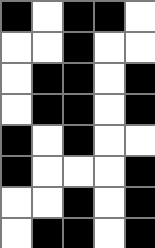[["black", "white", "black", "black", "white"], ["white", "white", "black", "white", "white"], ["white", "black", "black", "white", "black"], ["white", "black", "black", "white", "black"], ["black", "white", "black", "white", "white"], ["black", "white", "white", "white", "black"], ["white", "white", "black", "white", "black"], ["white", "black", "black", "white", "black"]]